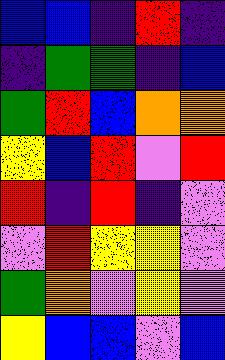[["blue", "blue", "indigo", "red", "indigo"], ["indigo", "green", "green", "indigo", "blue"], ["green", "red", "blue", "orange", "orange"], ["yellow", "blue", "red", "violet", "red"], ["red", "indigo", "red", "indigo", "violet"], ["violet", "red", "yellow", "yellow", "violet"], ["green", "orange", "violet", "yellow", "violet"], ["yellow", "blue", "blue", "violet", "blue"]]